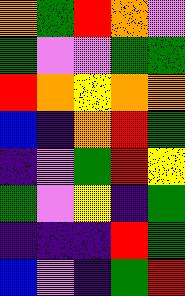[["orange", "green", "red", "orange", "violet"], ["green", "violet", "violet", "green", "green"], ["red", "orange", "yellow", "orange", "orange"], ["blue", "indigo", "orange", "red", "green"], ["indigo", "violet", "green", "red", "yellow"], ["green", "violet", "yellow", "indigo", "green"], ["indigo", "indigo", "indigo", "red", "green"], ["blue", "violet", "indigo", "green", "red"]]